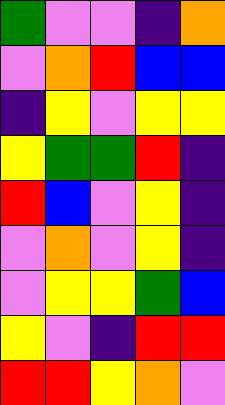[["green", "violet", "violet", "indigo", "orange"], ["violet", "orange", "red", "blue", "blue"], ["indigo", "yellow", "violet", "yellow", "yellow"], ["yellow", "green", "green", "red", "indigo"], ["red", "blue", "violet", "yellow", "indigo"], ["violet", "orange", "violet", "yellow", "indigo"], ["violet", "yellow", "yellow", "green", "blue"], ["yellow", "violet", "indigo", "red", "red"], ["red", "red", "yellow", "orange", "violet"]]